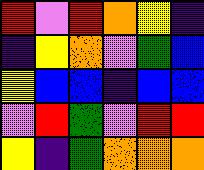[["red", "violet", "red", "orange", "yellow", "indigo"], ["indigo", "yellow", "orange", "violet", "green", "blue"], ["yellow", "blue", "blue", "indigo", "blue", "blue"], ["violet", "red", "green", "violet", "red", "red"], ["yellow", "indigo", "green", "orange", "orange", "orange"]]